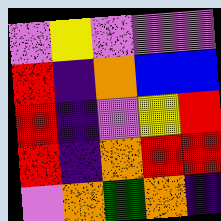[["violet", "yellow", "violet", "violet", "violet"], ["red", "indigo", "orange", "blue", "blue"], ["red", "indigo", "violet", "yellow", "red"], ["red", "indigo", "orange", "red", "red"], ["violet", "orange", "green", "orange", "indigo"]]